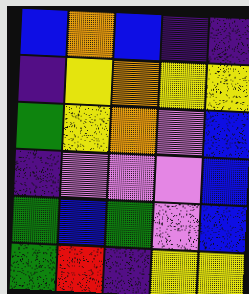[["blue", "orange", "blue", "indigo", "indigo"], ["indigo", "yellow", "orange", "yellow", "yellow"], ["green", "yellow", "orange", "violet", "blue"], ["indigo", "violet", "violet", "violet", "blue"], ["green", "blue", "green", "violet", "blue"], ["green", "red", "indigo", "yellow", "yellow"]]